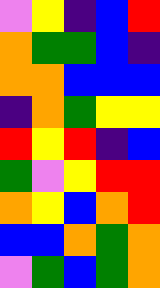[["violet", "yellow", "indigo", "blue", "red"], ["orange", "green", "green", "blue", "indigo"], ["orange", "orange", "blue", "blue", "blue"], ["indigo", "orange", "green", "yellow", "yellow"], ["red", "yellow", "red", "indigo", "blue"], ["green", "violet", "yellow", "red", "red"], ["orange", "yellow", "blue", "orange", "red"], ["blue", "blue", "orange", "green", "orange"], ["violet", "green", "blue", "green", "orange"]]